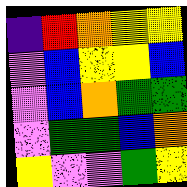[["indigo", "red", "orange", "yellow", "yellow"], ["violet", "blue", "yellow", "yellow", "blue"], ["violet", "blue", "orange", "green", "green"], ["violet", "green", "green", "blue", "orange"], ["yellow", "violet", "violet", "green", "yellow"]]